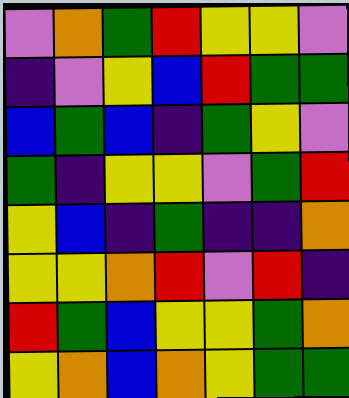[["violet", "orange", "green", "red", "yellow", "yellow", "violet"], ["indigo", "violet", "yellow", "blue", "red", "green", "green"], ["blue", "green", "blue", "indigo", "green", "yellow", "violet"], ["green", "indigo", "yellow", "yellow", "violet", "green", "red"], ["yellow", "blue", "indigo", "green", "indigo", "indigo", "orange"], ["yellow", "yellow", "orange", "red", "violet", "red", "indigo"], ["red", "green", "blue", "yellow", "yellow", "green", "orange"], ["yellow", "orange", "blue", "orange", "yellow", "green", "green"]]